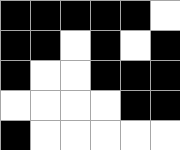[["black", "black", "black", "black", "black", "white"], ["black", "black", "white", "black", "white", "black"], ["black", "white", "white", "black", "black", "black"], ["white", "white", "white", "white", "black", "black"], ["black", "white", "white", "white", "white", "white"]]